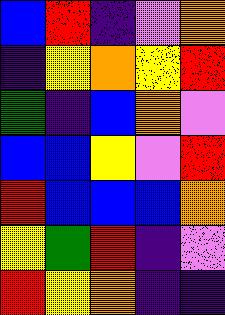[["blue", "red", "indigo", "violet", "orange"], ["indigo", "yellow", "orange", "yellow", "red"], ["green", "indigo", "blue", "orange", "violet"], ["blue", "blue", "yellow", "violet", "red"], ["red", "blue", "blue", "blue", "orange"], ["yellow", "green", "red", "indigo", "violet"], ["red", "yellow", "orange", "indigo", "indigo"]]